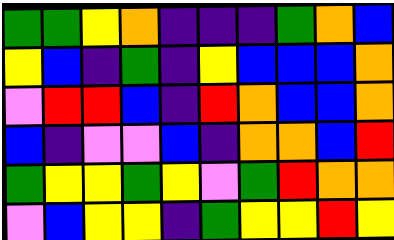[["green", "green", "yellow", "orange", "indigo", "indigo", "indigo", "green", "orange", "blue"], ["yellow", "blue", "indigo", "green", "indigo", "yellow", "blue", "blue", "blue", "orange"], ["violet", "red", "red", "blue", "indigo", "red", "orange", "blue", "blue", "orange"], ["blue", "indigo", "violet", "violet", "blue", "indigo", "orange", "orange", "blue", "red"], ["green", "yellow", "yellow", "green", "yellow", "violet", "green", "red", "orange", "orange"], ["violet", "blue", "yellow", "yellow", "indigo", "green", "yellow", "yellow", "red", "yellow"]]